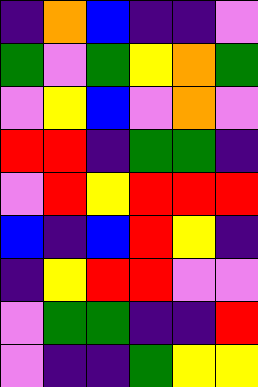[["indigo", "orange", "blue", "indigo", "indigo", "violet"], ["green", "violet", "green", "yellow", "orange", "green"], ["violet", "yellow", "blue", "violet", "orange", "violet"], ["red", "red", "indigo", "green", "green", "indigo"], ["violet", "red", "yellow", "red", "red", "red"], ["blue", "indigo", "blue", "red", "yellow", "indigo"], ["indigo", "yellow", "red", "red", "violet", "violet"], ["violet", "green", "green", "indigo", "indigo", "red"], ["violet", "indigo", "indigo", "green", "yellow", "yellow"]]